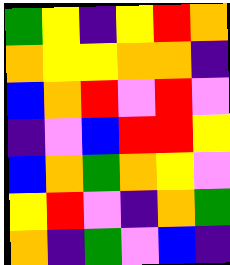[["green", "yellow", "indigo", "yellow", "red", "orange"], ["orange", "yellow", "yellow", "orange", "orange", "indigo"], ["blue", "orange", "red", "violet", "red", "violet"], ["indigo", "violet", "blue", "red", "red", "yellow"], ["blue", "orange", "green", "orange", "yellow", "violet"], ["yellow", "red", "violet", "indigo", "orange", "green"], ["orange", "indigo", "green", "violet", "blue", "indigo"]]